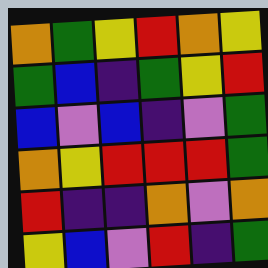[["orange", "green", "yellow", "red", "orange", "yellow"], ["green", "blue", "indigo", "green", "yellow", "red"], ["blue", "violet", "blue", "indigo", "violet", "green"], ["orange", "yellow", "red", "red", "red", "green"], ["red", "indigo", "indigo", "orange", "violet", "orange"], ["yellow", "blue", "violet", "red", "indigo", "green"]]